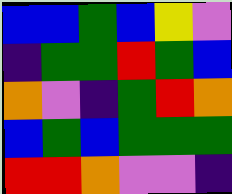[["blue", "blue", "green", "blue", "yellow", "violet"], ["indigo", "green", "green", "red", "green", "blue"], ["orange", "violet", "indigo", "green", "red", "orange"], ["blue", "green", "blue", "green", "green", "green"], ["red", "red", "orange", "violet", "violet", "indigo"]]